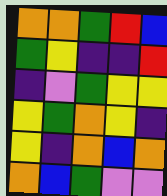[["orange", "orange", "green", "red", "blue"], ["green", "yellow", "indigo", "indigo", "red"], ["indigo", "violet", "green", "yellow", "yellow"], ["yellow", "green", "orange", "yellow", "indigo"], ["yellow", "indigo", "orange", "blue", "orange"], ["orange", "blue", "green", "violet", "violet"]]